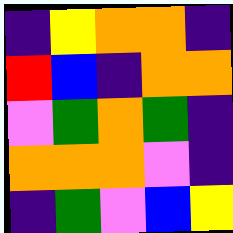[["indigo", "yellow", "orange", "orange", "indigo"], ["red", "blue", "indigo", "orange", "orange"], ["violet", "green", "orange", "green", "indigo"], ["orange", "orange", "orange", "violet", "indigo"], ["indigo", "green", "violet", "blue", "yellow"]]